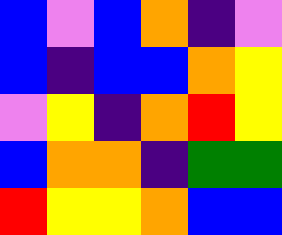[["blue", "violet", "blue", "orange", "indigo", "violet"], ["blue", "indigo", "blue", "blue", "orange", "yellow"], ["violet", "yellow", "indigo", "orange", "red", "yellow"], ["blue", "orange", "orange", "indigo", "green", "green"], ["red", "yellow", "yellow", "orange", "blue", "blue"]]